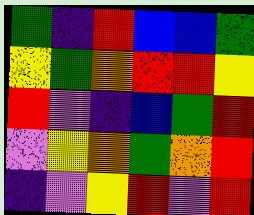[["green", "indigo", "red", "blue", "blue", "green"], ["yellow", "green", "orange", "red", "red", "yellow"], ["red", "violet", "indigo", "blue", "green", "red"], ["violet", "yellow", "orange", "green", "orange", "red"], ["indigo", "violet", "yellow", "red", "violet", "red"]]